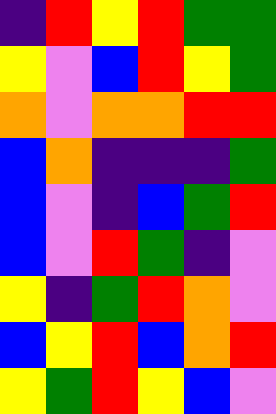[["indigo", "red", "yellow", "red", "green", "green"], ["yellow", "violet", "blue", "red", "yellow", "green"], ["orange", "violet", "orange", "orange", "red", "red"], ["blue", "orange", "indigo", "indigo", "indigo", "green"], ["blue", "violet", "indigo", "blue", "green", "red"], ["blue", "violet", "red", "green", "indigo", "violet"], ["yellow", "indigo", "green", "red", "orange", "violet"], ["blue", "yellow", "red", "blue", "orange", "red"], ["yellow", "green", "red", "yellow", "blue", "violet"]]